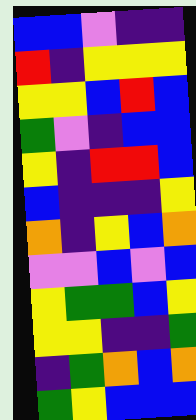[["blue", "blue", "violet", "indigo", "indigo"], ["red", "indigo", "yellow", "yellow", "yellow"], ["yellow", "yellow", "blue", "red", "blue"], ["green", "violet", "indigo", "blue", "blue"], ["yellow", "indigo", "red", "red", "blue"], ["blue", "indigo", "indigo", "indigo", "yellow"], ["orange", "indigo", "yellow", "blue", "orange"], ["violet", "violet", "blue", "violet", "blue"], ["yellow", "green", "green", "blue", "yellow"], ["yellow", "yellow", "indigo", "indigo", "green"], ["indigo", "green", "orange", "blue", "orange"], ["green", "yellow", "blue", "blue", "blue"]]